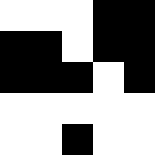[["white", "white", "white", "black", "black"], ["black", "black", "white", "black", "black"], ["black", "black", "black", "white", "black"], ["white", "white", "white", "white", "white"], ["white", "white", "black", "white", "white"]]